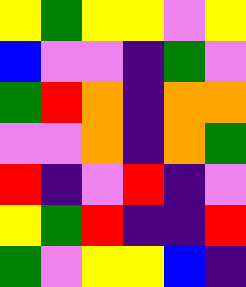[["yellow", "green", "yellow", "yellow", "violet", "yellow"], ["blue", "violet", "violet", "indigo", "green", "violet"], ["green", "red", "orange", "indigo", "orange", "orange"], ["violet", "violet", "orange", "indigo", "orange", "green"], ["red", "indigo", "violet", "red", "indigo", "violet"], ["yellow", "green", "red", "indigo", "indigo", "red"], ["green", "violet", "yellow", "yellow", "blue", "indigo"]]